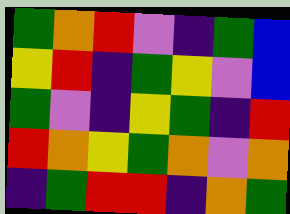[["green", "orange", "red", "violet", "indigo", "green", "blue"], ["yellow", "red", "indigo", "green", "yellow", "violet", "blue"], ["green", "violet", "indigo", "yellow", "green", "indigo", "red"], ["red", "orange", "yellow", "green", "orange", "violet", "orange"], ["indigo", "green", "red", "red", "indigo", "orange", "green"]]